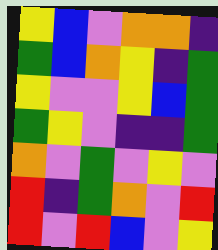[["yellow", "blue", "violet", "orange", "orange", "indigo"], ["green", "blue", "orange", "yellow", "indigo", "green"], ["yellow", "violet", "violet", "yellow", "blue", "green"], ["green", "yellow", "violet", "indigo", "indigo", "green"], ["orange", "violet", "green", "violet", "yellow", "violet"], ["red", "indigo", "green", "orange", "violet", "red"], ["red", "violet", "red", "blue", "violet", "yellow"]]